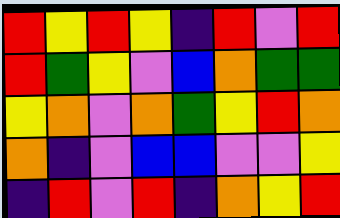[["red", "yellow", "red", "yellow", "indigo", "red", "violet", "red"], ["red", "green", "yellow", "violet", "blue", "orange", "green", "green"], ["yellow", "orange", "violet", "orange", "green", "yellow", "red", "orange"], ["orange", "indigo", "violet", "blue", "blue", "violet", "violet", "yellow"], ["indigo", "red", "violet", "red", "indigo", "orange", "yellow", "red"]]